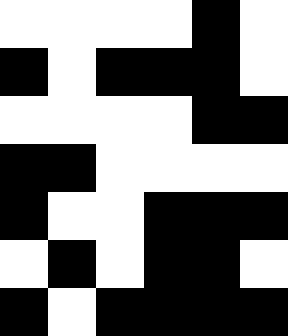[["white", "white", "white", "white", "black", "white"], ["black", "white", "black", "black", "black", "white"], ["white", "white", "white", "white", "black", "black"], ["black", "black", "white", "white", "white", "white"], ["black", "white", "white", "black", "black", "black"], ["white", "black", "white", "black", "black", "white"], ["black", "white", "black", "black", "black", "black"]]